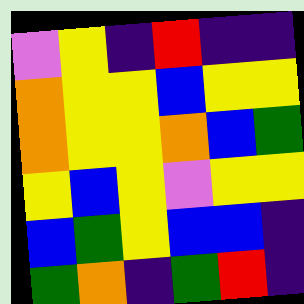[["violet", "yellow", "indigo", "red", "indigo", "indigo"], ["orange", "yellow", "yellow", "blue", "yellow", "yellow"], ["orange", "yellow", "yellow", "orange", "blue", "green"], ["yellow", "blue", "yellow", "violet", "yellow", "yellow"], ["blue", "green", "yellow", "blue", "blue", "indigo"], ["green", "orange", "indigo", "green", "red", "indigo"]]